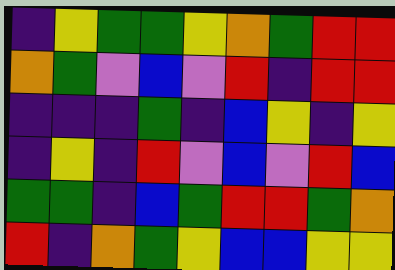[["indigo", "yellow", "green", "green", "yellow", "orange", "green", "red", "red"], ["orange", "green", "violet", "blue", "violet", "red", "indigo", "red", "red"], ["indigo", "indigo", "indigo", "green", "indigo", "blue", "yellow", "indigo", "yellow"], ["indigo", "yellow", "indigo", "red", "violet", "blue", "violet", "red", "blue"], ["green", "green", "indigo", "blue", "green", "red", "red", "green", "orange"], ["red", "indigo", "orange", "green", "yellow", "blue", "blue", "yellow", "yellow"]]